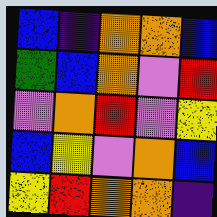[["blue", "indigo", "orange", "orange", "blue"], ["green", "blue", "orange", "violet", "red"], ["violet", "orange", "red", "violet", "yellow"], ["blue", "yellow", "violet", "orange", "blue"], ["yellow", "red", "orange", "orange", "indigo"]]